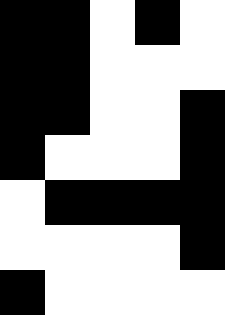[["black", "black", "white", "black", "white"], ["black", "black", "white", "white", "white"], ["black", "black", "white", "white", "black"], ["black", "white", "white", "white", "black"], ["white", "black", "black", "black", "black"], ["white", "white", "white", "white", "black"], ["black", "white", "white", "white", "white"]]